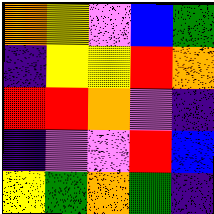[["orange", "yellow", "violet", "blue", "green"], ["indigo", "yellow", "yellow", "red", "orange"], ["red", "red", "orange", "violet", "indigo"], ["indigo", "violet", "violet", "red", "blue"], ["yellow", "green", "orange", "green", "indigo"]]